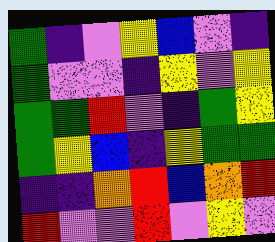[["green", "indigo", "violet", "yellow", "blue", "violet", "indigo"], ["green", "violet", "violet", "indigo", "yellow", "violet", "yellow"], ["green", "green", "red", "violet", "indigo", "green", "yellow"], ["green", "yellow", "blue", "indigo", "yellow", "green", "green"], ["indigo", "indigo", "orange", "red", "blue", "orange", "red"], ["red", "violet", "violet", "red", "violet", "yellow", "violet"]]